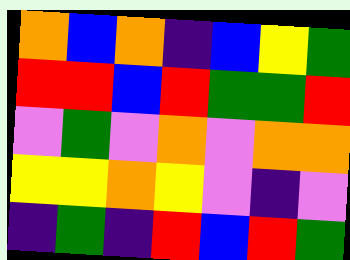[["orange", "blue", "orange", "indigo", "blue", "yellow", "green"], ["red", "red", "blue", "red", "green", "green", "red"], ["violet", "green", "violet", "orange", "violet", "orange", "orange"], ["yellow", "yellow", "orange", "yellow", "violet", "indigo", "violet"], ["indigo", "green", "indigo", "red", "blue", "red", "green"]]